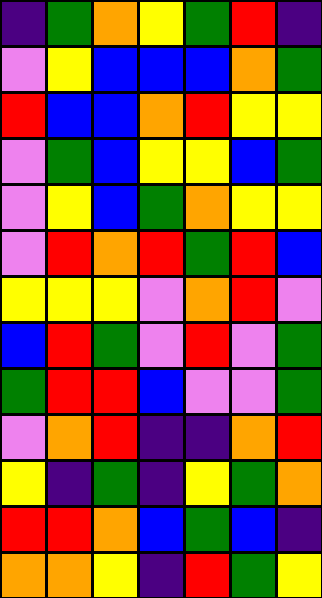[["indigo", "green", "orange", "yellow", "green", "red", "indigo"], ["violet", "yellow", "blue", "blue", "blue", "orange", "green"], ["red", "blue", "blue", "orange", "red", "yellow", "yellow"], ["violet", "green", "blue", "yellow", "yellow", "blue", "green"], ["violet", "yellow", "blue", "green", "orange", "yellow", "yellow"], ["violet", "red", "orange", "red", "green", "red", "blue"], ["yellow", "yellow", "yellow", "violet", "orange", "red", "violet"], ["blue", "red", "green", "violet", "red", "violet", "green"], ["green", "red", "red", "blue", "violet", "violet", "green"], ["violet", "orange", "red", "indigo", "indigo", "orange", "red"], ["yellow", "indigo", "green", "indigo", "yellow", "green", "orange"], ["red", "red", "orange", "blue", "green", "blue", "indigo"], ["orange", "orange", "yellow", "indigo", "red", "green", "yellow"]]